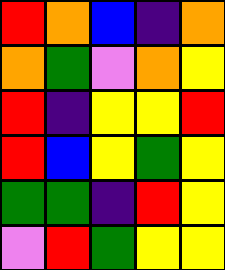[["red", "orange", "blue", "indigo", "orange"], ["orange", "green", "violet", "orange", "yellow"], ["red", "indigo", "yellow", "yellow", "red"], ["red", "blue", "yellow", "green", "yellow"], ["green", "green", "indigo", "red", "yellow"], ["violet", "red", "green", "yellow", "yellow"]]